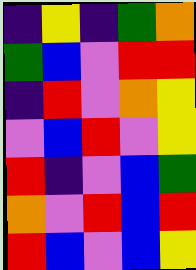[["indigo", "yellow", "indigo", "green", "orange"], ["green", "blue", "violet", "red", "red"], ["indigo", "red", "violet", "orange", "yellow"], ["violet", "blue", "red", "violet", "yellow"], ["red", "indigo", "violet", "blue", "green"], ["orange", "violet", "red", "blue", "red"], ["red", "blue", "violet", "blue", "yellow"]]